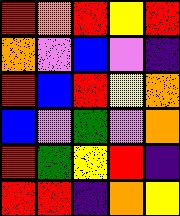[["red", "orange", "red", "yellow", "red"], ["orange", "violet", "blue", "violet", "indigo"], ["red", "blue", "red", "yellow", "orange"], ["blue", "violet", "green", "violet", "orange"], ["red", "green", "yellow", "red", "indigo"], ["red", "red", "indigo", "orange", "yellow"]]